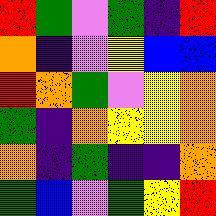[["red", "green", "violet", "green", "indigo", "red"], ["orange", "indigo", "violet", "yellow", "blue", "blue"], ["red", "orange", "green", "violet", "yellow", "orange"], ["green", "indigo", "orange", "yellow", "yellow", "orange"], ["orange", "indigo", "green", "indigo", "indigo", "orange"], ["green", "blue", "violet", "green", "yellow", "red"]]